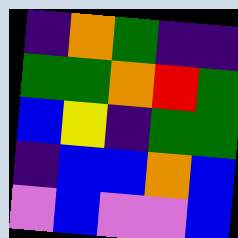[["indigo", "orange", "green", "indigo", "indigo"], ["green", "green", "orange", "red", "green"], ["blue", "yellow", "indigo", "green", "green"], ["indigo", "blue", "blue", "orange", "blue"], ["violet", "blue", "violet", "violet", "blue"]]